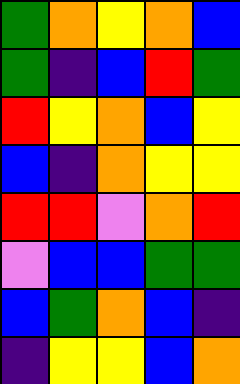[["green", "orange", "yellow", "orange", "blue"], ["green", "indigo", "blue", "red", "green"], ["red", "yellow", "orange", "blue", "yellow"], ["blue", "indigo", "orange", "yellow", "yellow"], ["red", "red", "violet", "orange", "red"], ["violet", "blue", "blue", "green", "green"], ["blue", "green", "orange", "blue", "indigo"], ["indigo", "yellow", "yellow", "blue", "orange"]]